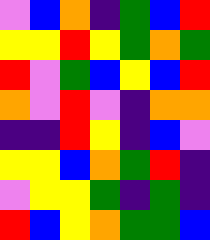[["violet", "blue", "orange", "indigo", "green", "blue", "red"], ["yellow", "yellow", "red", "yellow", "green", "orange", "green"], ["red", "violet", "green", "blue", "yellow", "blue", "red"], ["orange", "violet", "red", "violet", "indigo", "orange", "orange"], ["indigo", "indigo", "red", "yellow", "indigo", "blue", "violet"], ["yellow", "yellow", "blue", "orange", "green", "red", "indigo"], ["violet", "yellow", "yellow", "green", "indigo", "green", "indigo"], ["red", "blue", "yellow", "orange", "green", "green", "blue"]]